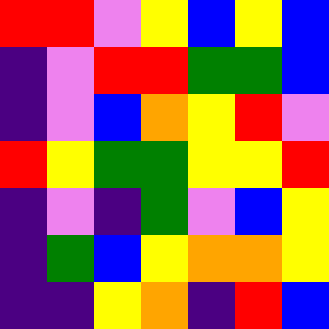[["red", "red", "violet", "yellow", "blue", "yellow", "blue"], ["indigo", "violet", "red", "red", "green", "green", "blue"], ["indigo", "violet", "blue", "orange", "yellow", "red", "violet"], ["red", "yellow", "green", "green", "yellow", "yellow", "red"], ["indigo", "violet", "indigo", "green", "violet", "blue", "yellow"], ["indigo", "green", "blue", "yellow", "orange", "orange", "yellow"], ["indigo", "indigo", "yellow", "orange", "indigo", "red", "blue"]]